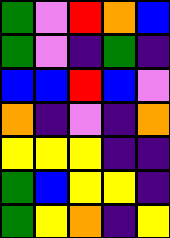[["green", "violet", "red", "orange", "blue"], ["green", "violet", "indigo", "green", "indigo"], ["blue", "blue", "red", "blue", "violet"], ["orange", "indigo", "violet", "indigo", "orange"], ["yellow", "yellow", "yellow", "indigo", "indigo"], ["green", "blue", "yellow", "yellow", "indigo"], ["green", "yellow", "orange", "indigo", "yellow"]]